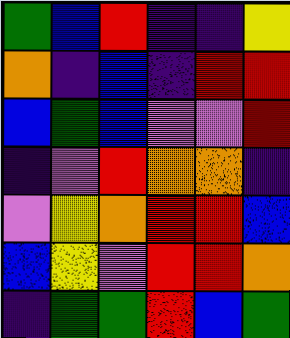[["green", "blue", "red", "indigo", "indigo", "yellow"], ["orange", "indigo", "blue", "indigo", "red", "red"], ["blue", "green", "blue", "violet", "violet", "red"], ["indigo", "violet", "red", "orange", "orange", "indigo"], ["violet", "yellow", "orange", "red", "red", "blue"], ["blue", "yellow", "violet", "red", "red", "orange"], ["indigo", "green", "green", "red", "blue", "green"]]